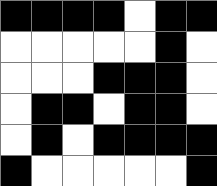[["black", "black", "black", "black", "white", "black", "black"], ["white", "white", "white", "white", "white", "black", "white"], ["white", "white", "white", "black", "black", "black", "white"], ["white", "black", "black", "white", "black", "black", "white"], ["white", "black", "white", "black", "black", "black", "black"], ["black", "white", "white", "white", "white", "white", "black"]]